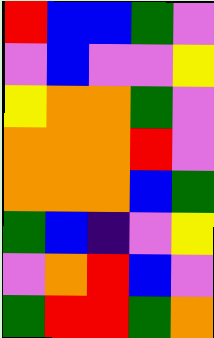[["red", "blue", "blue", "green", "violet"], ["violet", "blue", "violet", "violet", "yellow"], ["yellow", "orange", "orange", "green", "violet"], ["orange", "orange", "orange", "red", "violet"], ["orange", "orange", "orange", "blue", "green"], ["green", "blue", "indigo", "violet", "yellow"], ["violet", "orange", "red", "blue", "violet"], ["green", "red", "red", "green", "orange"]]